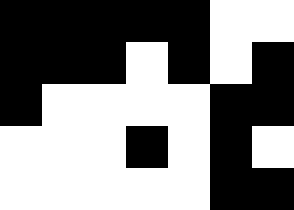[["black", "black", "black", "black", "black", "white", "white"], ["black", "black", "black", "white", "black", "white", "black"], ["black", "white", "white", "white", "white", "black", "black"], ["white", "white", "white", "black", "white", "black", "white"], ["white", "white", "white", "white", "white", "black", "black"]]